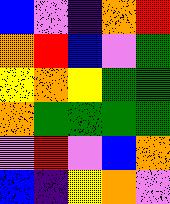[["blue", "violet", "indigo", "orange", "red"], ["orange", "red", "blue", "violet", "green"], ["yellow", "orange", "yellow", "green", "green"], ["orange", "green", "green", "green", "green"], ["violet", "red", "violet", "blue", "orange"], ["blue", "indigo", "yellow", "orange", "violet"]]